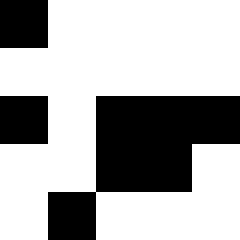[["black", "white", "white", "white", "white"], ["white", "white", "white", "white", "white"], ["black", "white", "black", "black", "black"], ["white", "white", "black", "black", "white"], ["white", "black", "white", "white", "white"]]